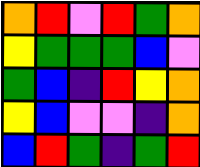[["orange", "red", "violet", "red", "green", "orange"], ["yellow", "green", "green", "green", "blue", "violet"], ["green", "blue", "indigo", "red", "yellow", "orange"], ["yellow", "blue", "violet", "violet", "indigo", "orange"], ["blue", "red", "green", "indigo", "green", "red"]]